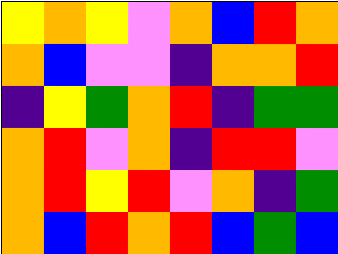[["yellow", "orange", "yellow", "violet", "orange", "blue", "red", "orange"], ["orange", "blue", "violet", "violet", "indigo", "orange", "orange", "red"], ["indigo", "yellow", "green", "orange", "red", "indigo", "green", "green"], ["orange", "red", "violet", "orange", "indigo", "red", "red", "violet"], ["orange", "red", "yellow", "red", "violet", "orange", "indigo", "green"], ["orange", "blue", "red", "orange", "red", "blue", "green", "blue"]]